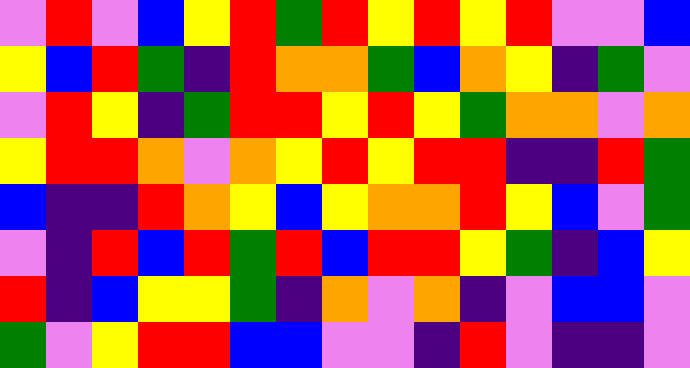[["violet", "red", "violet", "blue", "yellow", "red", "green", "red", "yellow", "red", "yellow", "red", "violet", "violet", "blue"], ["yellow", "blue", "red", "green", "indigo", "red", "orange", "orange", "green", "blue", "orange", "yellow", "indigo", "green", "violet"], ["violet", "red", "yellow", "indigo", "green", "red", "red", "yellow", "red", "yellow", "green", "orange", "orange", "violet", "orange"], ["yellow", "red", "red", "orange", "violet", "orange", "yellow", "red", "yellow", "red", "red", "indigo", "indigo", "red", "green"], ["blue", "indigo", "indigo", "red", "orange", "yellow", "blue", "yellow", "orange", "orange", "red", "yellow", "blue", "violet", "green"], ["violet", "indigo", "red", "blue", "red", "green", "red", "blue", "red", "red", "yellow", "green", "indigo", "blue", "yellow"], ["red", "indigo", "blue", "yellow", "yellow", "green", "indigo", "orange", "violet", "orange", "indigo", "violet", "blue", "blue", "violet"], ["green", "violet", "yellow", "red", "red", "blue", "blue", "violet", "violet", "indigo", "red", "violet", "indigo", "indigo", "violet"]]